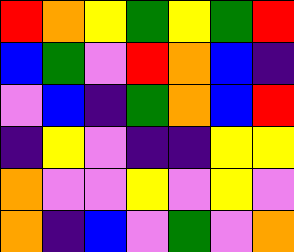[["red", "orange", "yellow", "green", "yellow", "green", "red"], ["blue", "green", "violet", "red", "orange", "blue", "indigo"], ["violet", "blue", "indigo", "green", "orange", "blue", "red"], ["indigo", "yellow", "violet", "indigo", "indigo", "yellow", "yellow"], ["orange", "violet", "violet", "yellow", "violet", "yellow", "violet"], ["orange", "indigo", "blue", "violet", "green", "violet", "orange"]]